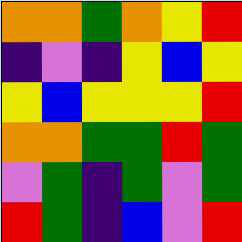[["orange", "orange", "green", "orange", "yellow", "red"], ["indigo", "violet", "indigo", "yellow", "blue", "yellow"], ["yellow", "blue", "yellow", "yellow", "yellow", "red"], ["orange", "orange", "green", "green", "red", "green"], ["violet", "green", "indigo", "green", "violet", "green"], ["red", "green", "indigo", "blue", "violet", "red"]]